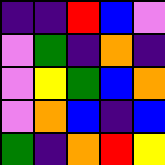[["indigo", "indigo", "red", "blue", "violet"], ["violet", "green", "indigo", "orange", "indigo"], ["violet", "yellow", "green", "blue", "orange"], ["violet", "orange", "blue", "indigo", "blue"], ["green", "indigo", "orange", "red", "yellow"]]